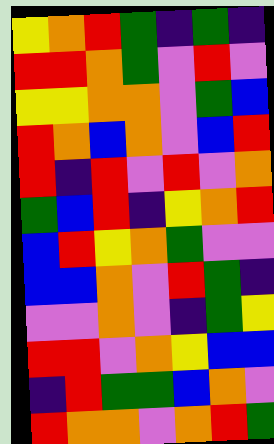[["yellow", "orange", "red", "green", "indigo", "green", "indigo"], ["red", "red", "orange", "green", "violet", "red", "violet"], ["yellow", "yellow", "orange", "orange", "violet", "green", "blue"], ["red", "orange", "blue", "orange", "violet", "blue", "red"], ["red", "indigo", "red", "violet", "red", "violet", "orange"], ["green", "blue", "red", "indigo", "yellow", "orange", "red"], ["blue", "red", "yellow", "orange", "green", "violet", "violet"], ["blue", "blue", "orange", "violet", "red", "green", "indigo"], ["violet", "violet", "orange", "violet", "indigo", "green", "yellow"], ["red", "red", "violet", "orange", "yellow", "blue", "blue"], ["indigo", "red", "green", "green", "blue", "orange", "violet"], ["red", "orange", "orange", "violet", "orange", "red", "green"]]